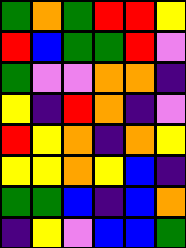[["green", "orange", "green", "red", "red", "yellow"], ["red", "blue", "green", "green", "red", "violet"], ["green", "violet", "violet", "orange", "orange", "indigo"], ["yellow", "indigo", "red", "orange", "indigo", "violet"], ["red", "yellow", "orange", "indigo", "orange", "yellow"], ["yellow", "yellow", "orange", "yellow", "blue", "indigo"], ["green", "green", "blue", "indigo", "blue", "orange"], ["indigo", "yellow", "violet", "blue", "blue", "green"]]